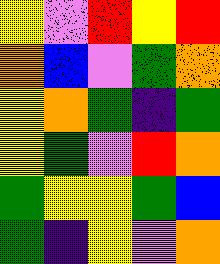[["yellow", "violet", "red", "yellow", "red"], ["orange", "blue", "violet", "green", "orange"], ["yellow", "orange", "green", "indigo", "green"], ["yellow", "green", "violet", "red", "orange"], ["green", "yellow", "yellow", "green", "blue"], ["green", "indigo", "yellow", "violet", "orange"]]